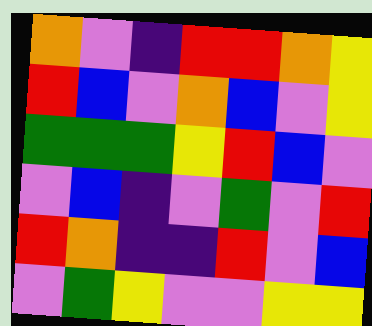[["orange", "violet", "indigo", "red", "red", "orange", "yellow"], ["red", "blue", "violet", "orange", "blue", "violet", "yellow"], ["green", "green", "green", "yellow", "red", "blue", "violet"], ["violet", "blue", "indigo", "violet", "green", "violet", "red"], ["red", "orange", "indigo", "indigo", "red", "violet", "blue"], ["violet", "green", "yellow", "violet", "violet", "yellow", "yellow"]]